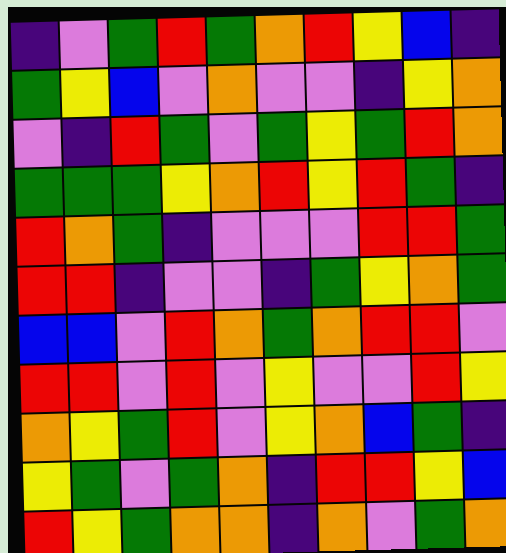[["indigo", "violet", "green", "red", "green", "orange", "red", "yellow", "blue", "indigo"], ["green", "yellow", "blue", "violet", "orange", "violet", "violet", "indigo", "yellow", "orange"], ["violet", "indigo", "red", "green", "violet", "green", "yellow", "green", "red", "orange"], ["green", "green", "green", "yellow", "orange", "red", "yellow", "red", "green", "indigo"], ["red", "orange", "green", "indigo", "violet", "violet", "violet", "red", "red", "green"], ["red", "red", "indigo", "violet", "violet", "indigo", "green", "yellow", "orange", "green"], ["blue", "blue", "violet", "red", "orange", "green", "orange", "red", "red", "violet"], ["red", "red", "violet", "red", "violet", "yellow", "violet", "violet", "red", "yellow"], ["orange", "yellow", "green", "red", "violet", "yellow", "orange", "blue", "green", "indigo"], ["yellow", "green", "violet", "green", "orange", "indigo", "red", "red", "yellow", "blue"], ["red", "yellow", "green", "orange", "orange", "indigo", "orange", "violet", "green", "orange"]]